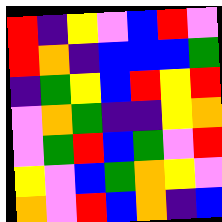[["red", "indigo", "yellow", "violet", "blue", "red", "violet"], ["red", "orange", "indigo", "blue", "blue", "blue", "green"], ["indigo", "green", "yellow", "blue", "red", "yellow", "red"], ["violet", "orange", "green", "indigo", "indigo", "yellow", "orange"], ["violet", "green", "red", "blue", "green", "violet", "red"], ["yellow", "violet", "blue", "green", "orange", "yellow", "violet"], ["orange", "violet", "red", "blue", "orange", "indigo", "blue"]]